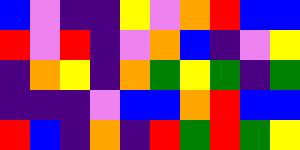[["blue", "violet", "indigo", "indigo", "yellow", "violet", "orange", "red", "blue", "blue"], ["red", "violet", "red", "indigo", "violet", "orange", "blue", "indigo", "violet", "yellow"], ["indigo", "orange", "yellow", "indigo", "orange", "green", "yellow", "green", "indigo", "green"], ["indigo", "indigo", "indigo", "violet", "blue", "blue", "orange", "red", "blue", "blue"], ["red", "blue", "indigo", "orange", "indigo", "red", "green", "red", "green", "yellow"]]